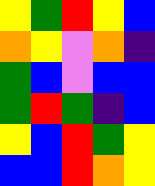[["yellow", "green", "red", "yellow", "blue"], ["orange", "yellow", "violet", "orange", "indigo"], ["green", "blue", "violet", "blue", "blue"], ["green", "red", "green", "indigo", "blue"], ["yellow", "blue", "red", "green", "yellow"], ["blue", "blue", "red", "orange", "yellow"]]